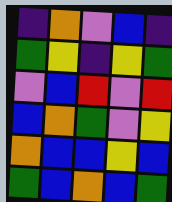[["indigo", "orange", "violet", "blue", "indigo"], ["green", "yellow", "indigo", "yellow", "green"], ["violet", "blue", "red", "violet", "red"], ["blue", "orange", "green", "violet", "yellow"], ["orange", "blue", "blue", "yellow", "blue"], ["green", "blue", "orange", "blue", "green"]]